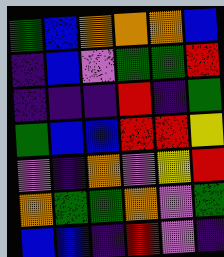[["green", "blue", "orange", "orange", "orange", "blue"], ["indigo", "blue", "violet", "green", "green", "red"], ["indigo", "indigo", "indigo", "red", "indigo", "green"], ["green", "blue", "blue", "red", "red", "yellow"], ["violet", "indigo", "orange", "violet", "yellow", "red"], ["orange", "green", "green", "orange", "violet", "green"], ["blue", "blue", "indigo", "red", "violet", "indigo"]]